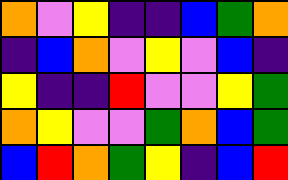[["orange", "violet", "yellow", "indigo", "indigo", "blue", "green", "orange"], ["indigo", "blue", "orange", "violet", "yellow", "violet", "blue", "indigo"], ["yellow", "indigo", "indigo", "red", "violet", "violet", "yellow", "green"], ["orange", "yellow", "violet", "violet", "green", "orange", "blue", "green"], ["blue", "red", "orange", "green", "yellow", "indigo", "blue", "red"]]